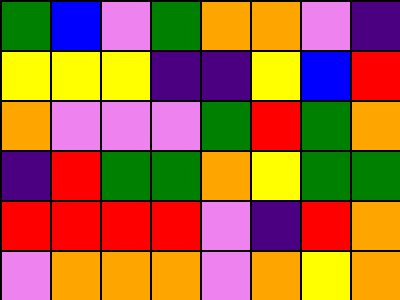[["green", "blue", "violet", "green", "orange", "orange", "violet", "indigo"], ["yellow", "yellow", "yellow", "indigo", "indigo", "yellow", "blue", "red"], ["orange", "violet", "violet", "violet", "green", "red", "green", "orange"], ["indigo", "red", "green", "green", "orange", "yellow", "green", "green"], ["red", "red", "red", "red", "violet", "indigo", "red", "orange"], ["violet", "orange", "orange", "orange", "violet", "orange", "yellow", "orange"]]